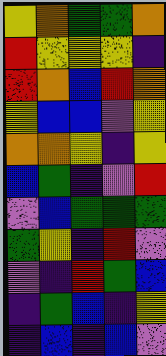[["yellow", "orange", "green", "green", "orange"], ["red", "yellow", "yellow", "yellow", "indigo"], ["red", "orange", "blue", "red", "orange"], ["yellow", "blue", "blue", "violet", "yellow"], ["orange", "orange", "yellow", "indigo", "yellow"], ["blue", "green", "indigo", "violet", "red"], ["violet", "blue", "green", "green", "green"], ["green", "yellow", "indigo", "red", "violet"], ["violet", "indigo", "red", "green", "blue"], ["indigo", "green", "blue", "indigo", "yellow"], ["indigo", "blue", "indigo", "blue", "violet"]]